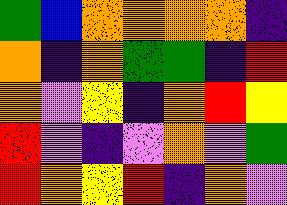[["green", "blue", "orange", "orange", "orange", "orange", "indigo"], ["orange", "indigo", "orange", "green", "green", "indigo", "red"], ["orange", "violet", "yellow", "indigo", "orange", "red", "yellow"], ["red", "violet", "indigo", "violet", "orange", "violet", "green"], ["red", "orange", "yellow", "red", "indigo", "orange", "violet"]]